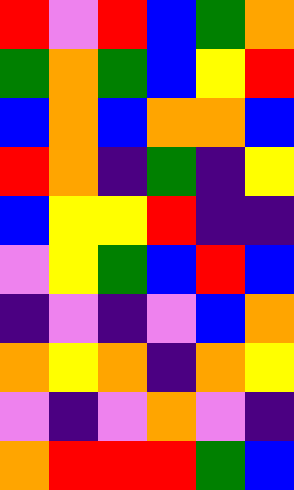[["red", "violet", "red", "blue", "green", "orange"], ["green", "orange", "green", "blue", "yellow", "red"], ["blue", "orange", "blue", "orange", "orange", "blue"], ["red", "orange", "indigo", "green", "indigo", "yellow"], ["blue", "yellow", "yellow", "red", "indigo", "indigo"], ["violet", "yellow", "green", "blue", "red", "blue"], ["indigo", "violet", "indigo", "violet", "blue", "orange"], ["orange", "yellow", "orange", "indigo", "orange", "yellow"], ["violet", "indigo", "violet", "orange", "violet", "indigo"], ["orange", "red", "red", "red", "green", "blue"]]